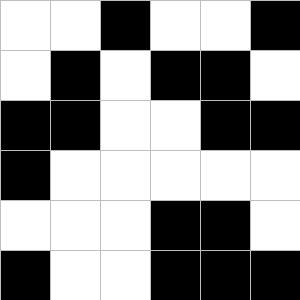[["white", "white", "black", "white", "white", "black"], ["white", "black", "white", "black", "black", "white"], ["black", "black", "white", "white", "black", "black"], ["black", "white", "white", "white", "white", "white"], ["white", "white", "white", "black", "black", "white"], ["black", "white", "white", "black", "black", "black"]]